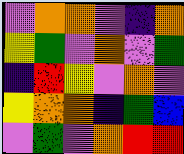[["violet", "orange", "orange", "violet", "indigo", "orange"], ["yellow", "green", "violet", "orange", "violet", "green"], ["indigo", "red", "yellow", "violet", "orange", "violet"], ["yellow", "orange", "orange", "indigo", "green", "blue"], ["violet", "green", "violet", "orange", "red", "red"]]